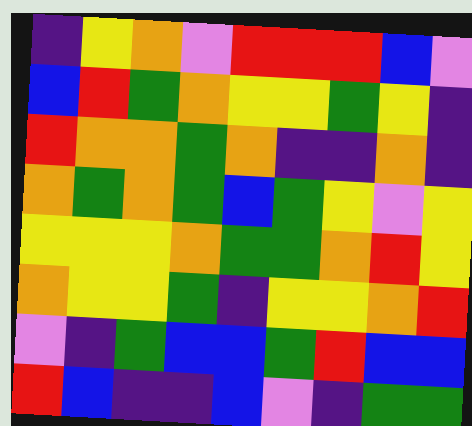[["indigo", "yellow", "orange", "violet", "red", "red", "red", "blue", "violet"], ["blue", "red", "green", "orange", "yellow", "yellow", "green", "yellow", "indigo"], ["red", "orange", "orange", "green", "orange", "indigo", "indigo", "orange", "indigo"], ["orange", "green", "orange", "green", "blue", "green", "yellow", "violet", "yellow"], ["yellow", "yellow", "yellow", "orange", "green", "green", "orange", "red", "yellow"], ["orange", "yellow", "yellow", "green", "indigo", "yellow", "yellow", "orange", "red"], ["violet", "indigo", "green", "blue", "blue", "green", "red", "blue", "blue"], ["red", "blue", "indigo", "indigo", "blue", "violet", "indigo", "green", "green"]]